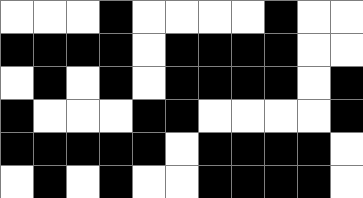[["white", "white", "white", "black", "white", "white", "white", "white", "black", "white", "white"], ["black", "black", "black", "black", "white", "black", "black", "black", "black", "white", "white"], ["white", "black", "white", "black", "white", "black", "black", "black", "black", "white", "black"], ["black", "white", "white", "white", "black", "black", "white", "white", "white", "white", "black"], ["black", "black", "black", "black", "black", "white", "black", "black", "black", "black", "white"], ["white", "black", "white", "black", "white", "white", "black", "black", "black", "black", "white"]]